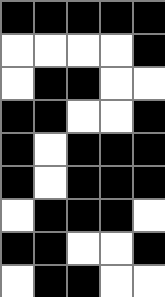[["black", "black", "black", "black", "black"], ["white", "white", "white", "white", "black"], ["white", "black", "black", "white", "white"], ["black", "black", "white", "white", "black"], ["black", "white", "black", "black", "black"], ["black", "white", "black", "black", "black"], ["white", "black", "black", "black", "white"], ["black", "black", "white", "white", "black"], ["white", "black", "black", "white", "white"]]